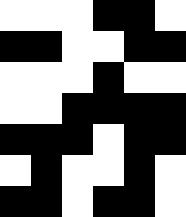[["white", "white", "white", "black", "black", "white"], ["black", "black", "white", "white", "black", "black"], ["white", "white", "white", "black", "white", "white"], ["white", "white", "black", "black", "black", "black"], ["black", "black", "black", "white", "black", "black"], ["white", "black", "white", "white", "black", "white"], ["black", "black", "white", "black", "black", "white"]]